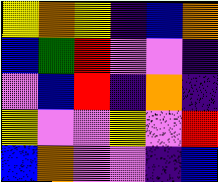[["yellow", "orange", "yellow", "indigo", "blue", "orange"], ["blue", "green", "red", "violet", "violet", "indigo"], ["violet", "blue", "red", "indigo", "orange", "indigo"], ["yellow", "violet", "violet", "yellow", "violet", "red"], ["blue", "orange", "violet", "violet", "indigo", "blue"]]